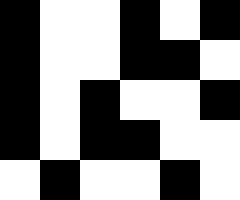[["black", "white", "white", "black", "white", "black"], ["black", "white", "white", "black", "black", "white"], ["black", "white", "black", "white", "white", "black"], ["black", "white", "black", "black", "white", "white"], ["white", "black", "white", "white", "black", "white"]]